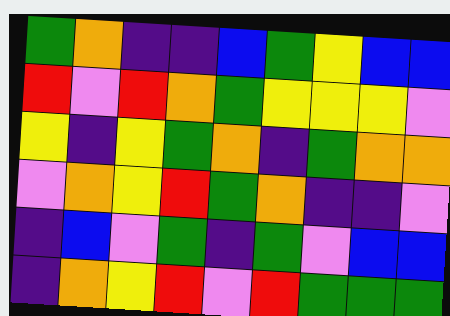[["green", "orange", "indigo", "indigo", "blue", "green", "yellow", "blue", "blue"], ["red", "violet", "red", "orange", "green", "yellow", "yellow", "yellow", "violet"], ["yellow", "indigo", "yellow", "green", "orange", "indigo", "green", "orange", "orange"], ["violet", "orange", "yellow", "red", "green", "orange", "indigo", "indigo", "violet"], ["indigo", "blue", "violet", "green", "indigo", "green", "violet", "blue", "blue"], ["indigo", "orange", "yellow", "red", "violet", "red", "green", "green", "green"]]